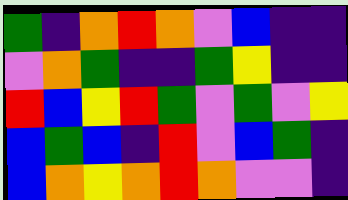[["green", "indigo", "orange", "red", "orange", "violet", "blue", "indigo", "indigo"], ["violet", "orange", "green", "indigo", "indigo", "green", "yellow", "indigo", "indigo"], ["red", "blue", "yellow", "red", "green", "violet", "green", "violet", "yellow"], ["blue", "green", "blue", "indigo", "red", "violet", "blue", "green", "indigo"], ["blue", "orange", "yellow", "orange", "red", "orange", "violet", "violet", "indigo"]]